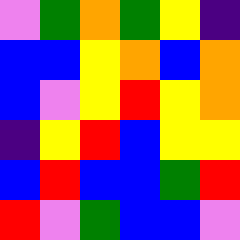[["violet", "green", "orange", "green", "yellow", "indigo"], ["blue", "blue", "yellow", "orange", "blue", "orange"], ["blue", "violet", "yellow", "red", "yellow", "orange"], ["indigo", "yellow", "red", "blue", "yellow", "yellow"], ["blue", "red", "blue", "blue", "green", "red"], ["red", "violet", "green", "blue", "blue", "violet"]]